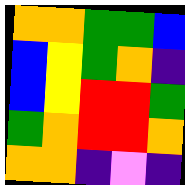[["orange", "orange", "green", "green", "blue"], ["blue", "yellow", "green", "orange", "indigo"], ["blue", "yellow", "red", "red", "green"], ["green", "orange", "red", "red", "orange"], ["orange", "orange", "indigo", "violet", "indigo"]]